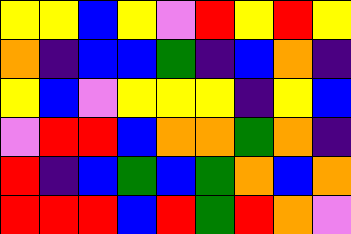[["yellow", "yellow", "blue", "yellow", "violet", "red", "yellow", "red", "yellow"], ["orange", "indigo", "blue", "blue", "green", "indigo", "blue", "orange", "indigo"], ["yellow", "blue", "violet", "yellow", "yellow", "yellow", "indigo", "yellow", "blue"], ["violet", "red", "red", "blue", "orange", "orange", "green", "orange", "indigo"], ["red", "indigo", "blue", "green", "blue", "green", "orange", "blue", "orange"], ["red", "red", "red", "blue", "red", "green", "red", "orange", "violet"]]